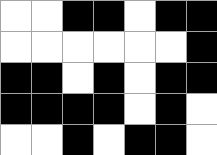[["white", "white", "black", "black", "white", "black", "black"], ["white", "white", "white", "white", "white", "white", "black"], ["black", "black", "white", "black", "white", "black", "black"], ["black", "black", "black", "black", "white", "black", "white"], ["white", "white", "black", "white", "black", "black", "white"]]